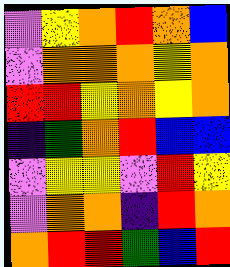[["violet", "yellow", "orange", "red", "orange", "blue"], ["violet", "orange", "orange", "orange", "yellow", "orange"], ["red", "red", "yellow", "orange", "yellow", "orange"], ["indigo", "green", "orange", "red", "blue", "blue"], ["violet", "yellow", "yellow", "violet", "red", "yellow"], ["violet", "orange", "orange", "indigo", "red", "orange"], ["orange", "red", "red", "green", "blue", "red"]]